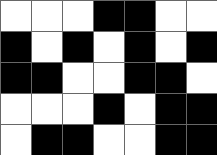[["white", "white", "white", "black", "black", "white", "white"], ["black", "white", "black", "white", "black", "white", "black"], ["black", "black", "white", "white", "black", "black", "white"], ["white", "white", "white", "black", "white", "black", "black"], ["white", "black", "black", "white", "white", "black", "black"]]